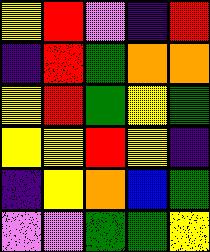[["yellow", "red", "violet", "indigo", "red"], ["indigo", "red", "green", "orange", "orange"], ["yellow", "red", "green", "yellow", "green"], ["yellow", "yellow", "red", "yellow", "indigo"], ["indigo", "yellow", "orange", "blue", "green"], ["violet", "violet", "green", "green", "yellow"]]